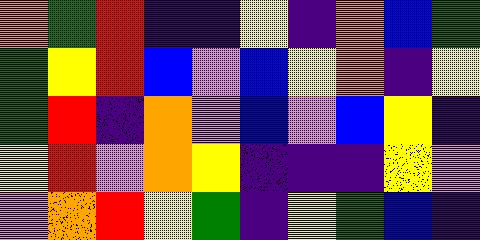[["orange", "green", "red", "indigo", "indigo", "yellow", "indigo", "orange", "blue", "green"], ["green", "yellow", "red", "blue", "violet", "blue", "yellow", "orange", "indigo", "yellow"], ["green", "red", "indigo", "orange", "violet", "blue", "violet", "blue", "yellow", "indigo"], ["yellow", "red", "violet", "orange", "yellow", "indigo", "indigo", "indigo", "yellow", "violet"], ["violet", "orange", "red", "yellow", "green", "indigo", "yellow", "green", "blue", "indigo"]]